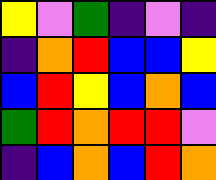[["yellow", "violet", "green", "indigo", "violet", "indigo"], ["indigo", "orange", "red", "blue", "blue", "yellow"], ["blue", "red", "yellow", "blue", "orange", "blue"], ["green", "red", "orange", "red", "red", "violet"], ["indigo", "blue", "orange", "blue", "red", "orange"]]